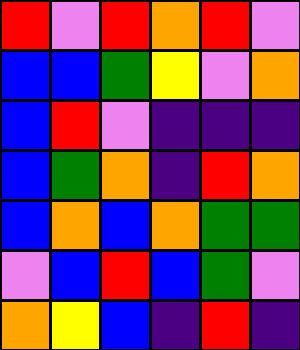[["red", "violet", "red", "orange", "red", "violet"], ["blue", "blue", "green", "yellow", "violet", "orange"], ["blue", "red", "violet", "indigo", "indigo", "indigo"], ["blue", "green", "orange", "indigo", "red", "orange"], ["blue", "orange", "blue", "orange", "green", "green"], ["violet", "blue", "red", "blue", "green", "violet"], ["orange", "yellow", "blue", "indigo", "red", "indigo"]]